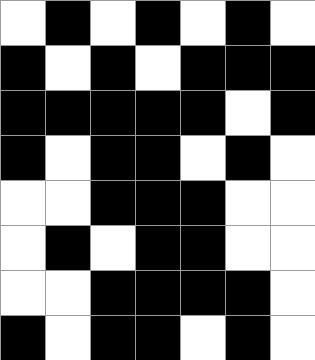[["white", "black", "white", "black", "white", "black", "white"], ["black", "white", "black", "white", "black", "black", "black"], ["black", "black", "black", "black", "black", "white", "black"], ["black", "white", "black", "black", "white", "black", "white"], ["white", "white", "black", "black", "black", "white", "white"], ["white", "black", "white", "black", "black", "white", "white"], ["white", "white", "black", "black", "black", "black", "white"], ["black", "white", "black", "black", "white", "black", "white"]]